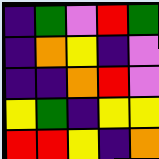[["indigo", "green", "violet", "red", "green"], ["indigo", "orange", "yellow", "indigo", "violet"], ["indigo", "indigo", "orange", "red", "violet"], ["yellow", "green", "indigo", "yellow", "yellow"], ["red", "red", "yellow", "indigo", "orange"]]